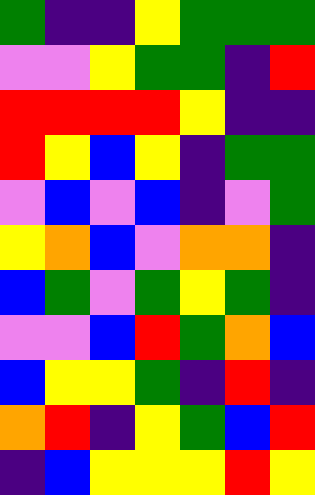[["green", "indigo", "indigo", "yellow", "green", "green", "green"], ["violet", "violet", "yellow", "green", "green", "indigo", "red"], ["red", "red", "red", "red", "yellow", "indigo", "indigo"], ["red", "yellow", "blue", "yellow", "indigo", "green", "green"], ["violet", "blue", "violet", "blue", "indigo", "violet", "green"], ["yellow", "orange", "blue", "violet", "orange", "orange", "indigo"], ["blue", "green", "violet", "green", "yellow", "green", "indigo"], ["violet", "violet", "blue", "red", "green", "orange", "blue"], ["blue", "yellow", "yellow", "green", "indigo", "red", "indigo"], ["orange", "red", "indigo", "yellow", "green", "blue", "red"], ["indigo", "blue", "yellow", "yellow", "yellow", "red", "yellow"]]